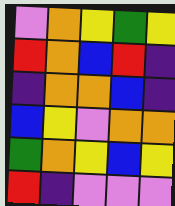[["violet", "orange", "yellow", "green", "yellow"], ["red", "orange", "blue", "red", "indigo"], ["indigo", "orange", "orange", "blue", "indigo"], ["blue", "yellow", "violet", "orange", "orange"], ["green", "orange", "yellow", "blue", "yellow"], ["red", "indigo", "violet", "violet", "violet"]]